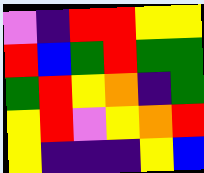[["violet", "indigo", "red", "red", "yellow", "yellow"], ["red", "blue", "green", "red", "green", "green"], ["green", "red", "yellow", "orange", "indigo", "green"], ["yellow", "red", "violet", "yellow", "orange", "red"], ["yellow", "indigo", "indigo", "indigo", "yellow", "blue"]]